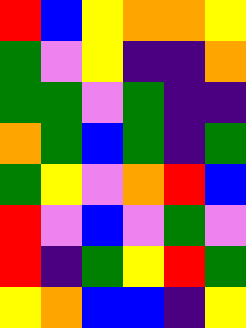[["red", "blue", "yellow", "orange", "orange", "yellow"], ["green", "violet", "yellow", "indigo", "indigo", "orange"], ["green", "green", "violet", "green", "indigo", "indigo"], ["orange", "green", "blue", "green", "indigo", "green"], ["green", "yellow", "violet", "orange", "red", "blue"], ["red", "violet", "blue", "violet", "green", "violet"], ["red", "indigo", "green", "yellow", "red", "green"], ["yellow", "orange", "blue", "blue", "indigo", "yellow"]]